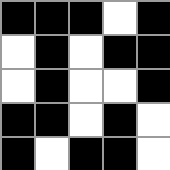[["black", "black", "black", "white", "black"], ["white", "black", "white", "black", "black"], ["white", "black", "white", "white", "black"], ["black", "black", "white", "black", "white"], ["black", "white", "black", "black", "white"]]